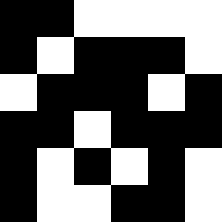[["black", "black", "white", "white", "white", "white"], ["black", "white", "black", "black", "black", "white"], ["white", "black", "black", "black", "white", "black"], ["black", "black", "white", "black", "black", "black"], ["black", "white", "black", "white", "black", "white"], ["black", "white", "white", "black", "black", "white"]]